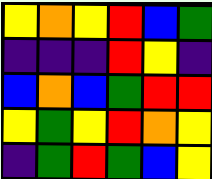[["yellow", "orange", "yellow", "red", "blue", "green"], ["indigo", "indigo", "indigo", "red", "yellow", "indigo"], ["blue", "orange", "blue", "green", "red", "red"], ["yellow", "green", "yellow", "red", "orange", "yellow"], ["indigo", "green", "red", "green", "blue", "yellow"]]